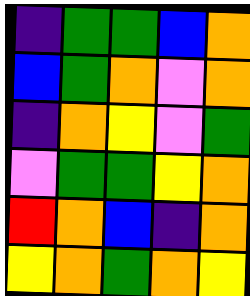[["indigo", "green", "green", "blue", "orange"], ["blue", "green", "orange", "violet", "orange"], ["indigo", "orange", "yellow", "violet", "green"], ["violet", "green", "green", "yellow", "orange"], ["red", "orange", "blue", "indigo", "orange"], ["yellow", "orange", "green", "orange", "yellow"]]